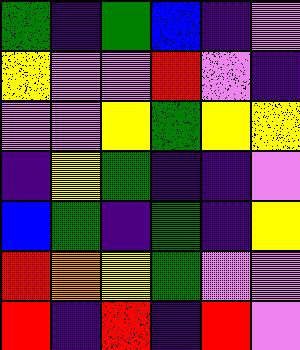[["green", "indigo", "green", "blue", "indigo", "violet"], ["yellow", "violet", "violet", "red", "violet", "indigo"], ["violet", "violet", "yellow", "green", "yellow", "yellow"], ["indigo", "yellow", "green", "indigo", "indigo", "violet"], ["blue", "green", "indigo", "green", "indigo", "yellow"], ["red", "orange", "yellow", "green", "violet", "violet"], ["red", "indigo", "red", "indigo", "red", "violet"]]